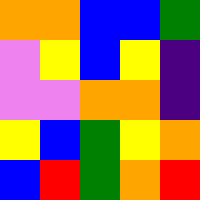[["orange", "orange", "blue", "blue", "green"], ["violet", "yellow", "blue", "yellow", "indigo"], ["violet", "violet", "orange", "orange", "indigo"], ["yellow", "blue", "green", "yellow", "orange"], ["blue", "red", "green", "orange", "red"]]